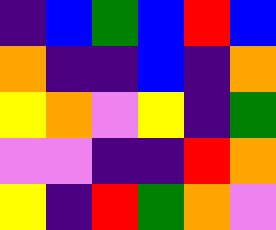[["indigo", "blue", "green", "blue", "red", "blue"], ["orange", "indigo", "indigo", "blue", "indigo", "orange"], ["yellow", "orange", "violet", "yellow", "indigo", "green"], ["violet", "violet", "indigo", "indigo", "red", "orange"], ["yellow", "indigo", "red", "green", "orange", "violet"]]